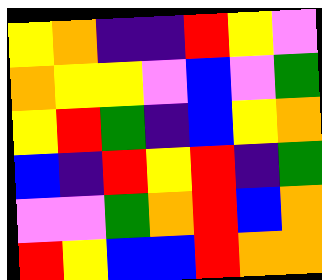[["yellow", "orange", "indigo", "indigo", "red", "yellow", "violet"], ["orange", "yellow", "yellow", "violet", "blue", "violet", "green"], ["yellow", "red", "green", "indigo", "blue", "yellow", "orange"], ["blue", "indigo", "red", "yellow", "red", "indigo", "green"], ["violet", "violet", "green", "orange", "red", "blue", "orange"], ["red", "yellow", "blue", "blue", "red", "orange", "orange"]]